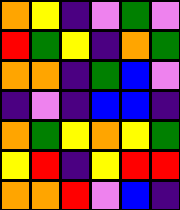[["orange", "yellow", "indigo", "violet", "green", "violet"], ["red", "green", "yellow", "indigo", "orange", "green"], ["orange", "orange", "indigo", "green", "blue", "violet"], ["indigo", "violet", "indigo", "blue", "blue", "indigo"], ["orange", "green", "yellow", "orange", "yellow", "green"], ["yellow", "red", "indigo", "yellow", "red", "red"], ["orange", "orange", "red", "violet", "blue", "indigo"]]